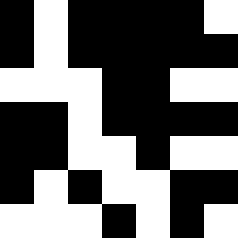[["black", "white", "black", "black", "black", "black", "white"], ["black", "white", "black", "black", "black", "black", "black"], ["white", "white", "white", "black", "black", "white", "white"], ["black", "black", "white", "black", "black", "black", "black"], ["black", "black", "white", "white", "black", "white", "white"], ["black", "white", "black", "white", "white", "black", "black"], ["white", "white", "white", "black", "white", "black", "white"]]